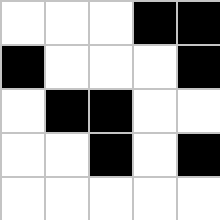[["white", "white", "white", "black", "black"], ["black", "white", "white", "white", "black"], ["white", "black", "black", "white", "white"], ["white", "white", "black", "white", "black"], ["white", "white", "white", "white", "white"]]